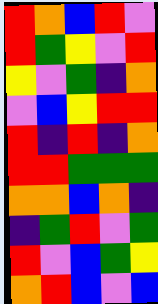[["red", "orange", "blue", "red", "violet"], ["red", "green", "yellow", "violet", "red"], ["yellow", "violet", "green", "indigo", "orange"], ["violet", "blue", "yellow", "red", "red"], ["red", "indigo", "red", "indigo", "orange"], ["red", "red", "green", "green", "green"], ["orange", "orange", "blue", "orange", "indigo"], ["indigo", "green", "red", "violet", "green"], ["red", "violet", "blue", "green", "yellow"], ["orange", "red", "blue", "violet", "blue"]]